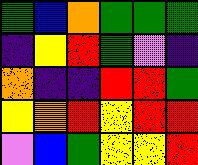[["green", "blue", "orange", "green", "green", "green"], ["indigo", "yellow", "red", "green", "violet", "indigo"], ["orange", "indigo", "indigo", "red", "red", "green"], ["yellow", "orange", "red", "yellow", "red", "red"], ["violet", "blue", "green", "yellow", "yellow", "red"]]